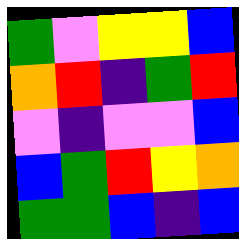[["green", "violet", "yellow", "yellow", "blue"], ["orange", "red", "indigo", "green", "red"], ["violet", "indigo", "violet", "violet", "blue"], ["blue", "green", "red", "yellow", "orange"], ["green", "green", "blue", "indigo", "blue"]]